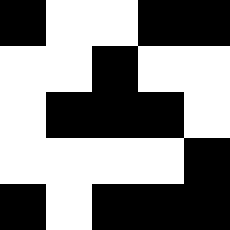[["black", "white", "white", "black", "black"], ["white", "white", "black", "white", "white"], ["white", "black", "black", "black", "white"], ["white", "white", "white", "white", "black"], ["black", "white", "black", "black", "black"]]